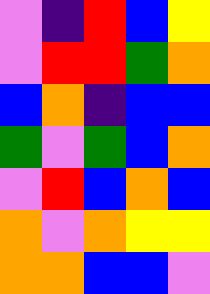[["violet", "indigo", "red", "blue", "yellow"], ["violet", "red", "red", "green", "orange"], ["blue", "orange", "indigo", "blue", "blue"], ["green", "violet", "green", "blue", "orange"], ["violet", "red", "blue", "orange", "blue"], ["orange", "violet", "orange", "yellow", "yellow"], ["orange", "orange", "blue", "blue", "violet"]]